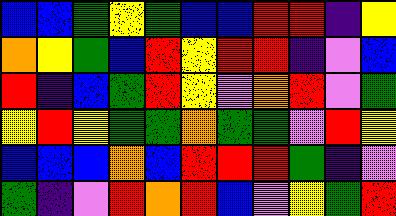[["blue", "blue", "green", "yellow", "green", "blue", "blue", "red", "red", "indigo", "yellow"], ["orange", "yellow", "green", "blue", "red", "yellow", "red", "red", "indigo", "violet", "blue"], ["red", "indigo", "blue", "green", "red", "yellow", "violet", "orange", "red", "violet", "green"], ["yellow", "red", "yellow", "green", "green", "orange", "green", "green", "violet", "red", "yellow"], ["blue", "blue", "blue", "orange", "blue", "red", "red", "red", "green", "indigo", "violet"], ["green", "indigo", "violet", "red", "orange", "red", "blue", "violet", "yellow", "green", "red"]]